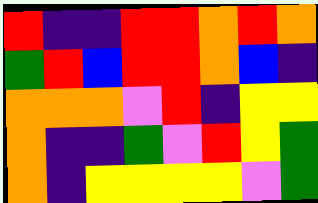[["red", "indigo", "indigo", "red", "red", "orange", "red", "orange"], ["green", "red", "blue", "red", "red", "orange", "blue", "indigo"], ["orange", "orange", "orange", "violet", "red", "indigo", "yellow", "yellow"], ["orange", "indigo", "indigo", "green", "violet", "red", "yellow", "green"], ["orange", "indigo", "yellow", "yellow", "yellow", "yellow", "violet", "green"]]